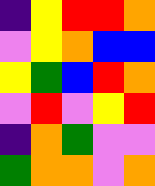[["indigo", "yellow", "red", "red", "orange"], ["violet", "yellow", "orange", "blue", "blue"], ["yellow", "green", "blue", "red", "orange"], ["violet", "red", "violet", "yellow", "red"], ["indigo", "orange", "green", "violet", "violet"], ["green", "orange", "orange", "violet", "orange"]]